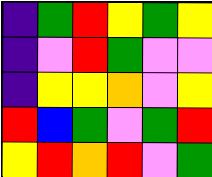[["indigo", "green", "red", "yellow", "green", "yellow"], ["indigo", "violet", "red", "green", "violet", "violet"], ["indigo", "yellow", "yellow", "orange", "violet", "yellow"], ["red", "blue", "green", "violet", "green", "red"], ["yellow", "red", "orange", "red", "violet", "green"]]